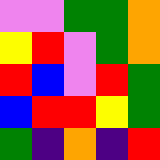[["violet", "violet", "green", "green", "orange"], ["yellow", "red", "violet", "green", "orange"], ["red", "blue", "violet", "red", "green"], ["blue", "red", "red", "yellow", "green"], ["green", "indigo", "orange", "indigo", "red"]]